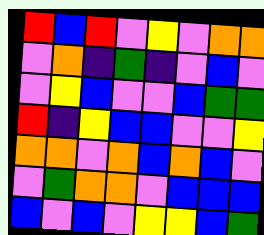[["red", "blue", "red", "violet", "yellow", "violet", "orange", "orange"], ["violet", "orange", "indigo", "green", "indigo", "violet", "blue", "violet"], ["violet", "yellow", "blue", "violet", "violet", "blue", "green", "green"], ["red", "indigo", "yellow", "blue", "blue", "violet", "violet", "yellow"], ["orange", "orange", "violet", "orange", "blue", "orange", "blue", "violet"], ["violet", "green", "orange", "orange", "violet", "blue", "blue", "blue"], ["blue", "violet", "blue", "violet", "yellow", "yellow", "blue", "green"]]